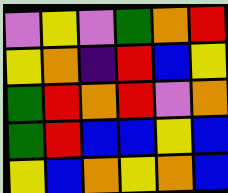[["violet", "yellow", "violet", "green", "orange", "red"], ["yellow", "orange", "indigo", "red", "blue", "yellow"], ["green", "red", "orange", "red", "violet", "orange"], ["green", "red", "blue", "blue", "yellow", "blue"], ["yellow", "blue", "orange", "yellow", "orange", "blue"]]